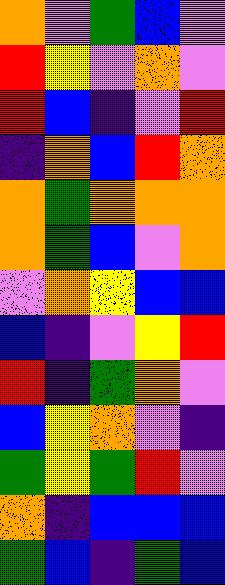[["orange", "violet", "green", "blue", "violet"], ["red", "yellow", "violet", "orange", "violet"], ["red", "blue", "indigo", "violet", "red"], ["indigo", "orange", "blue", "red", "orange"], ["orange", "green", "orange", "orange", "orange"], ["orange", "green", "blue", "violet", "orange"], ["violet", "orange", "yellow", "blue", "blue"], ["blue", "indigo", "violet", "yellow", "red"], ["red", "indigo", "green", "orange", "violet"], ["blue", "yellow", "orange", "violet", "indigo"], ["green", "yellow", "green", "red", "violet"], ["orange", "indigo", "blue", "blue", "blue"], ["green", "blue", "indigo", "green", "blue"]]